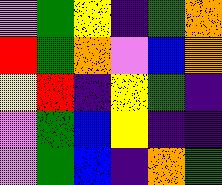[["violet", "green", "yellow", "indigo", "green", "orange"], ["red", "green", "orange", "violet", "blue", "orange"], ["yellow", "red", "indigo", "yellow", "green", "indigo"], ["violet", "green", "blue", "yellow", "indigo", "indigo"], ["violet", "green", "blue", "indigo", "orange", "green"]]